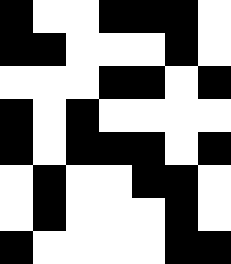[["black", "white", "white", "black", "black", "black", "white"], ["black", "black", "white", "white", "white", "black", "white"], ["white", "white", "white", "black", "black", "white", "black"], ["black", "white", "black", "white", "white", "white", "white"], ["black", "white", "black", "black", "black", "white", "black"], ["white", "black", "white", "white", "black", "black", "white"], ["white", "black", "white", "white", "white", "black", "white"], ["black", "white", "white", "white", "white", "black", "black"]]